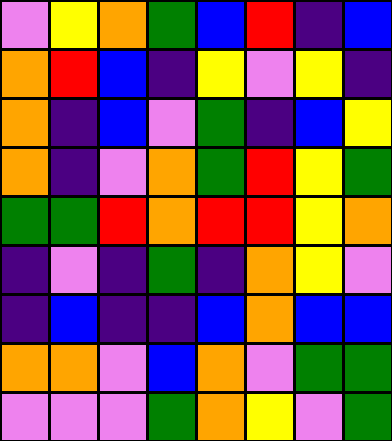[["violet", "yellow", "orange", "green", "blue", "red", "indigo", "blue"], ["orange", "red", "blue", "indigo", "yellow", "violet", "yellow", "indigo"], ["orange", "indigo", "blue", "violet", "green", "indigo", "blue", "yellow"], ["orange", "indigo", "violet", "orange", "green", "red", "yellow", "green"], ["green", "green", "red", "orange", "red", "red", "yellow", "orange"], ["indigo", "violet", "indigo", "green", "indigo", "orange", "yellow", "violet"], ["indigo", "blue", "indigo", "indigo", "blue", "orange", "blue", "blue"], ["orange", "orange", "violet", "blue", "orange", "violet", "green", "green"], ["violet", "violet", "violet", "green", "orange", "yellow", "violet", "green"]]